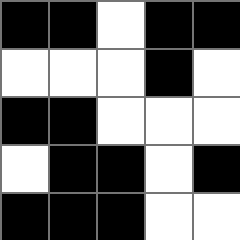[["black", "black", "white", "black", "black"], ["white", "white", "white", "black", "white"], ["black", "black", "white", "white", "white"], ["white", "black", "black", "white", "black"], ["black", "black", "black", "white", "white"]]